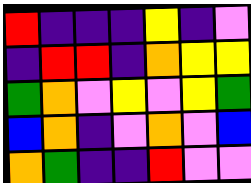[["red", "indigo", "indigo", "indigo", "yellow", "indigo", "violet"], ["indigo", "red", "red", "indigo", "orange", "yellow", "yellow"], ["green", "orange", "violet", "yellow", "violet", "yellow", "green"], ["blue", "orange", "indigo", "violet", "orange", "violet", "blue"], ["orange", "green", "indigo", "indigo", "red", "violet", "violet"]]